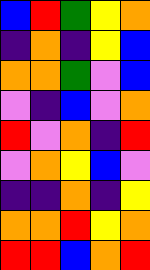[["blue", "red", "green", "yellow", "orange"], ["indigo", "orange", "indigo", "yellow", "blue"], ["orange", "orange", "green", "violet", "blue"], ["violet", "indigo", "blue", "violet", "orange"], ["red", "violet", "orange", "indigo", "red"], ["violet", "orange", "yellow", "blue", "violet"], ["indigo", "indigo", "orange", "indigo", "yellow"], ["orange", "orange", "red", "yellow", "orange"], ["red", "red", "blue", "orange", "red"]]